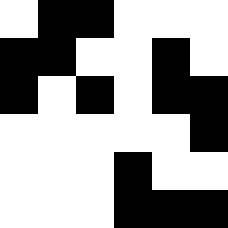[["white", "black", "black", "white", "white", "white"], ["black", "black", "white", "white", "black", "white"], ["black", "white", "black", "white", "black", "black"], ["white", "white", "white", "white", "white", "black"], ["white", "white", "white", "black", "white", "white"], ["white", "white", "white", "black", "black", "black"]]